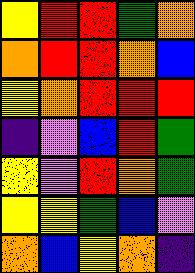[["yellow", "red", "red", "green", "orange"], ["orange", "red", "red", "orange", "blue"], ["yellow", "orange", "red", "red", "red"], ["indigo", "violet", "blue", "red", "green"], ["yellow", "violet", "red", "orange", "green"], ["yellow", "yellow", "green", "blue", "violet"], ["orange", "blue", "yellow", "orange", "indigo"]]